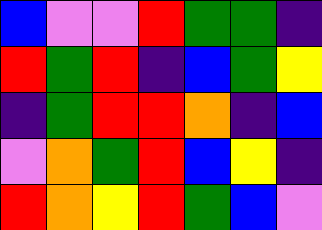[["blue", "violet", "violet", "red", "green", "green", "indigo"], ["red", "green", "red", "indigo", "blue", "green", "yellow"], ["indigo", "green", "red", "red", "orange", "indigo", "blue"], ["violet", "orange", "green", "red", "blue", "yellow", "indigo"], ["red", "orange", "yellow", "red", "green", "blue", "violet"]]